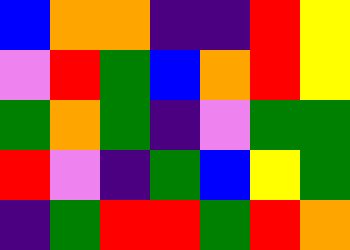[["blue", "orange", "orange", "indigo", "indigo", "red", "yellow"], ["violet", "red", "green", "blue", "orange", "red", "yellow"], ["green", "orange", "green", "indigo", "violet", "green", "green"], ["red", "violet", "indigo", "green", "blue", "yellow", "green"], ["indigo", "green", "red", "red", "green", "red", "orange"]]